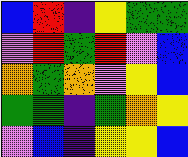[["blue", "red", "indigo", "yellow", "green", "green"], ["violet", "red", "green", "red", "violet", "blue"], ["orange", "green", "orange", "violet", "yellow", "blue"], ["green", "green", "indigo", "green", "orange", "yellow"], ["violet", "blue", "indigo", "yellow", "yellow", "blue"]]